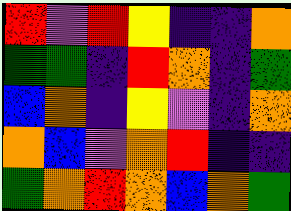[["red", "violet", "red", "yellow", "indigo", "indigo", "orange"], ["green", "green", "indigo", "red", "orange", "indigo", "green"], ["blue", "orange", "indigo", "yellow", "violet", "indigo", "orange"], ["orange", "blue", "violet", "orange", "red", "indigo", "indigo"], ["green", "orange", "red", "orange", "blue", "orange", "green"]]